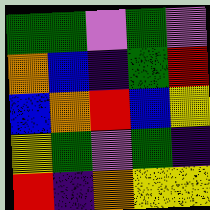[["green", "green", "violet", "green", "violet"], ["orange", "blue", "indigo", "green", "red"], ["blue", "orange", "red", "blue", "yellow"], ["yellow", "green", "violet", "green", "indigo"], ["red", "indigo", "orange", "yellow", "yellow"]]